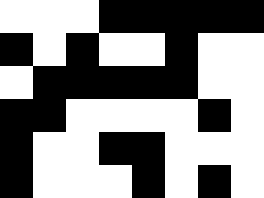[["white", "white", "white", "black", "black", "black", "black", "black"], ["black", "white", "black", "white", "white", "black", "white", "white"], ["white", "black", "black", "black", "black", "black", "white", "white"], ["black", "black", "white", "white", "white", "white", "black", "white"], ["black", "white", "white", "black", "black", "white", "white", "white"], ["black", "white", "white", "white", "black", "white", "black", "white"]]